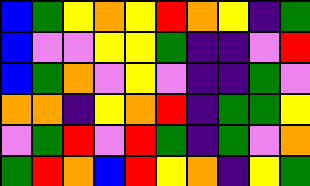[["blue", "green", "yellow", "orange", "yellow", "red", "orange", "yellow", "indigo", "green"], ["blue", "violet", "violet", "yellow", "yellow", "green", "indigo", "indigo", "violet", "red"], ["blue", "green", "orange", "violet", "yellow", "violet", "indigo", "indigo", "green", "violet"], ["orange", "orange", "indigo", "yellow", "orange", "red", "indigo", "green", "green", "yellow"], ["violet", "green", "red", "violet", "red", "green", "indigo", "green", "violet", "orange"], ["green", "red", "orange", "blue", "red", "yellow", "orange", "indigo", "yellow", "green"]]